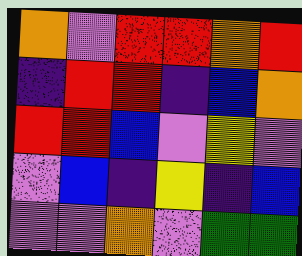[["orange", "violet", "red", "red", "orange", "red"], ["indigo", "red", "red", "indigo", "blue", "orange"], ["red", "red", "blue", "violet", "yellow", "violet"], ["violet", "blue", "indigo", "yellow", "indigo", "blue"], ["violet", "violet", "orange", "violet", "green", "green"]]